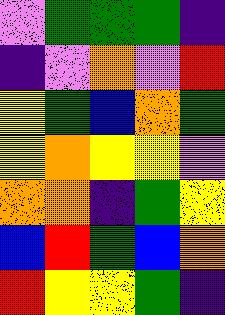[["violet", "green", "green", "green", "indigo"], ["indigo", "violet", "orange", "violet", "red"], ["yellow", "green", "blue", "orange", "green"], ["yellow", "orange", "yellow", "yellow", "violet"], ["orange", "orange", "indigo", "green", "yellow"], ["blue", "red", "green", "blue", "orange"], ["red", "yellow", "yellow", "green", "indigo"]]